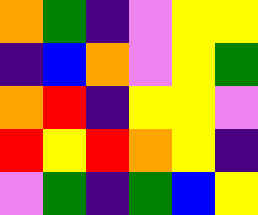[["orange", "green", "indigo", "violet", "yellow", "yellow"], ["indigo", "blue", "orange", "violet", "yellow", "green"], ["orange", "red", "indigo", "yellow", "yellow", "violet"], ["red", "yellow", "red", "orange", "yellow", "indigo"], ["violet", "green", "indigo", "green", "blue", "yellow"]]